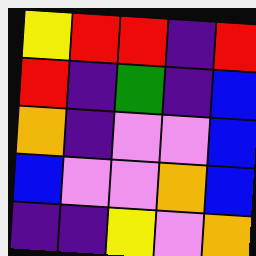[["yellow", "red", "red", "indigo", "red"], ["red", "indigo", "green", "indigo", "blue"], ["orange", "indigo", "violet", "violet", "blue"], ["blue", "violet", "violet", "orange", "blue"], ["indigo", "indigo", "yellow", "violet", "orange"]]